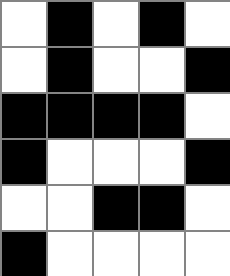[["white", "black", "white", "black", "white"], ["white", "black", "white", "white", "black"], ["black", "black", "black", "black", "white"], ["black", "white", "white", "white", "black"], ["white", "white", "black", "black", "white"], ["black", "white", "white", "white", "white"]]